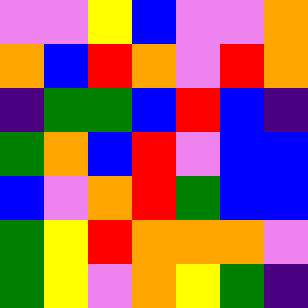[["violet", "violet", "yellow", "blue", "violet", "violet", "orange"], ["orange", "blue", "red", "orange", "violet", "red", "orange"], ["indigo", "green", "green", "blue", "red", "blue", "indigo"], ["green", "orange", "blue", "red", "violet", "blue", "blue"], ["blue", "violet", "orange", "red", "green", "blue", "blue"], ["green", "yellow", "red", "orange", "orange", "orange", "violet"], ["green", "yellow", "violet", "orange", "yellow", "green", "indigo"]]